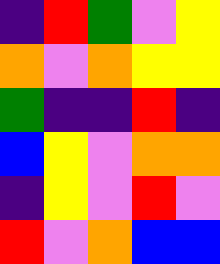[["indigo", "red", "green", "violet", "yellow"], ["orange", "violet", "orange", "yellow", "yellow"], ["green", "indigo", "indigo", "red", "indigo"], ["blue", "yellow", "violet", "orange", "orange"], ["indigo", "yellow", "violet", "red", "violet"], ["red", "violet", "orange", "blue", "blue"]]